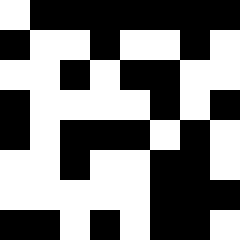[["white", "black", "black", "black", "black", "black", "black", "black"], ["black", "white", "white", "black", "white", "white", "black", "white"], ["white", "white", "black", "white", "black", "black", "white", "white"], ["black", "white", "white", "white", "white", "black", "white", "black"], ["black", "white", "black", "black", "black", "white", "black", "white"], ["white", "white", "black", "white", "white", "black", "black", "white"], ["white", "white", "white", "white", "white", "black", "black", "black"], ["black", "black", "white", "black", "white", "black", "black", "white"]]